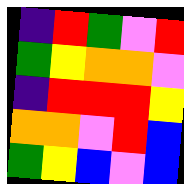[["indigo", "red", "green", "violet", "red"], ["green", "yellow", "orange", "orange", "violet"], ["indigo", "red", "red", "red", "yellow"], ["orange", "orange", "violet", "red", "blue"], ["green", "yellow", "blue", "violet", "blue"]]